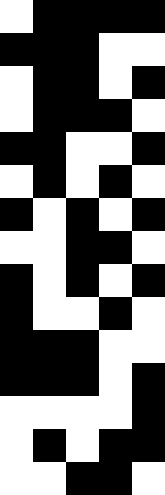[["white", "black", "black", "black", "black"], ["black", "black", "black", "white", "white"], ["white", "black", "black", "white", "black"], ["white", "black", "black", "black", "white"], ["black", "black", "white", "white", "black"], ["white", "black", "white", "black", "white"], ["black", "white", "black", "white", "black"], ["white", "white", "black", "black", "white"], ["black", "white", "black", "white", "black"], ["black", "white", "white", "black", "white"], ["black", "black", "black", "white", "white"], ["black", "black", "black", "white", "black"], ["white", "white", "white", "white", "black"], ["white", "black", "white", "black", "black"], ["white", "white", "black", "black", "white"]]